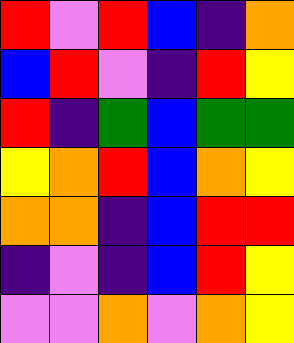[["red", "violet", "red", "blue", "indigo", "orange"], ["blue", "red", "violet", "indigo", "red", "yellow"], ["red", "indigo", "green", "blue", "green", "green"], ["yellow", "orange", "red", "blue", "orange", "yellow"], ["orange", "orange", "indigo", "blue", "red", "red"], ["indigo", "violet", "indigo", "blue", "red", "yellow"], ["violet", "violet", "orange", "violet", "orange", "yellow"]]